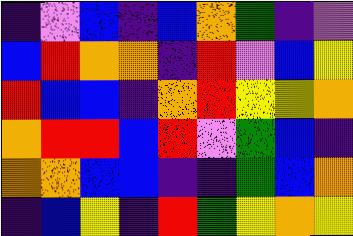[["indigo", "violet", "blue", "indigo", "blue", "orange", "green", "indigo", "violet"], ["blue", "red", "orange", "orange", "indigo", "red", "violet", "blue", "yellow"], ["red", "blue", "blue", "indigo", "orange", "red", "yellow", "yellow", "orange"], ["orange", "red", "red", "blue", "red", "violet", "green", "blue", "indigo"], ["orange", "orange", "blue", "blue", "indigo", "indigo", "green", "blue", "orange"], ["indigo", "blue", "yellow", "indigo", "red", "green", "yellow", "orange", "yellow"]]